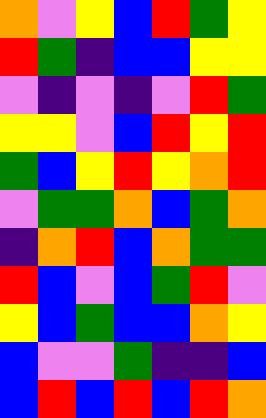[["orange", "violet", "yellow", "blue", "red", "green", "yellow"], ["red", "green", "indigo", "blue", "blue", "yellow", "yellow"], ["violet", "indigo", "violet", "indigo", "violet", "red", "green"], ["yellow", "yellow", "violet", "blue", "red", "yellow", "red"], ["green", "blue", "yellow", "red", "yellow", "orange", "red"], ["violet", "green", "green", "orange", "blue", "green", "orange"], ["indigo", "orange", "red", "blue", "orange", "green", "green"], ["red", "blue", "violet", "blue", "green", "red", "violet"], ["yellow", "blue", "green", "blue", "blue", "orange", "yellow"], ["blue", "violet", "violet", "green", "indigo", "indigo", "blue"], ["blue", "red", "blue", "red", "blue", "red", "orange"]]